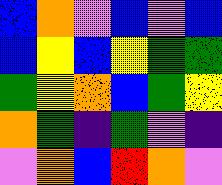[["blue", "orange", "violet", "blue", "violet", "blue"], ["blue", "yellow", "blue", "yellow", "green", "green"], ["green", "yellow", "orange", "blue", "green", "yellow"], ["orange", "green", "indigo", "green", "violet", "indigo"], ["violet", "orange", "blue", "red", "orange", "violet"]]